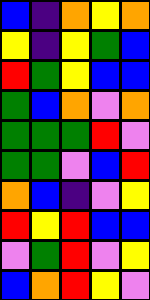[["blue", "indigo", "orange", "yellow", "orange"], ["yellow", "indigo", "yellow", "green", "blue"], ["red", "green", "yellow", "blue", "blue"], ["green", "blue", "orange", "violet", "orange"], ["green", "green", "green", "red", "violet"], ["green", "green", "violet", "blue", "red"], ["orange", "blue", "indigo", "violet", "yellow"], ["red", "yellow", "red", "blue", "blue"], ["violet", "green", "red", "violet", "yellow"], ["blue", "orange", "red", "yellow", "violet"]]